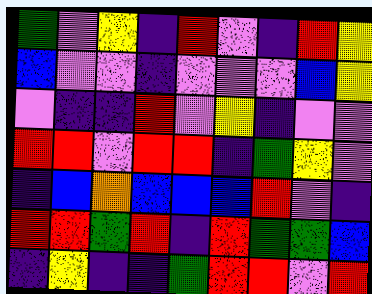[["green", "violet", "yellow", "indigo", "red", "violet", "indigo", "red", "yellow"], ["blue", "violet", "violet", "indigo", "violet", "violet", "violet", "blue", "yellow"], ["violet", "indigo", "indigo", "red", "violet", "yellow", "indigo", "violet", "violet"], ["red", "red", "violet", "red", "red", "indigo", "green", "yellow", "violet"], ["indigo", "blue", "orange", "blue", "blue", "blue", "red", "violet", "indigo"], ["red", "red", "green", "red", "indigo", "red", "green", "green", "blue"], ["indigo", "yellow", "indigo", "indigo", "green", "red", "red", "violet", "red"]]